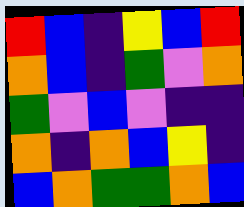[["red", "blue", "indigo", "yellow", "blue", "red"], ["orange", "blue", "indigo", "green", "violet", "orange"], ["green", "violet", "blue", "violet", "indigo", "indigo"], ["orange", "indigo", "orange", "blue", "yellow", "indigo"], ["blue", "orange", "green", "green", "orange", "blue"]]